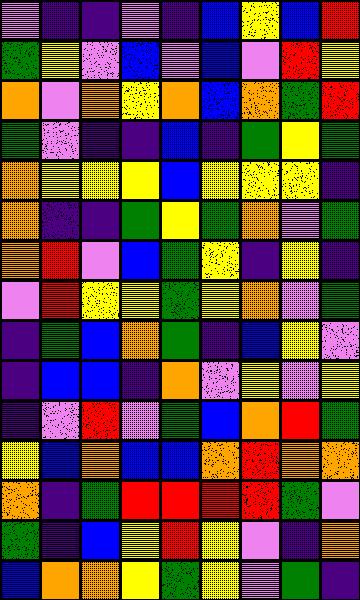[["violet", "indigo", "indigo", "violet", "indigo", "blue", "yellow", "blue", "red"], ["green", "yellow", "violet", "blue", "violet", "blue", "violet", "red", "yellow"], ["orange", "violet", "orange", "yellow", "orange", "blue", "orange", "green", "red"], ["green", "violet", "indigo", "indigo", "blue", "indigo", "green", "yellow", "green"], ["orange", "yellow", "yellow", "yellow", "blue", "yellow", "yellow", "yellow", "indigo"], ["orange", "indigo", "indigo", "green", "yellow", "green", "orange", "violet", "green"], ["orange", "red", "violet", "blue", "green", "yellow", "indigo", "yellow", "indigo"], ["violet", "red", "yellow", "yellow", "green", "yellow", "orange", "violet", "green"], ["indigo", "green", "blue", "orange", "green", "indigo", "blue", "yellow", "violet"], ["indigo", "blue", "blue", "indigo", "orange", "violet", "yellow", "violet", "yellow"], ["indigo", "violet", "red", "violet", "green", "blue", "orange", "red", "green"], ["yellow", "blue", "orange", "blue", "blue", "orange", "red", "orange", "orange"], ["orange", "indigo", "green", "red", "red", "red", "red", "green", "violet"], ["green", "indigo", "blue", "yellow", "red", "yellow", "violet", "indigo", "orange"], ["blue", "orange", "orange", "yellow", "green", "yellow", "violet", "green", "indigo"]]